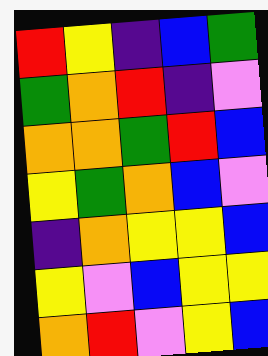[["red", "yellow", "indigo", "blue", "green"], ["green", "orange", "red", "indigo", "violet"], ["orange", "orange", "green", "red", "blue"], ["yellow", "green", "orange", "blue", "violet"], ["indigo", "orange", "yellow", "yellow", "blue"], ["yellow", "violet", "blue", "yellow", "yellow"], ["orange", "red", "violet", "yellow", "blue"]]